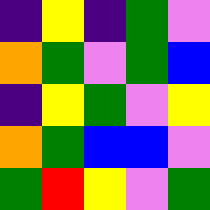[["indigo", "yellow", "indigo", "green", "violet"], ["orange", "green", "violet", "green", "blue"], ["indigo", "yellow", "green", "violet", "yellow"], ["orange", "green", "blue", "blue", "violet"], ["green", "red", "yellow", "violet", "green"]]